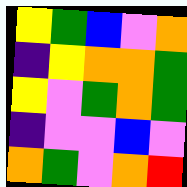[["yellow", "green", "blue", "violet", "orange"], ["indigo", "yellow", "orange", "orange", "green"], ["yellow", "violet", "green", "orange", "green"], ["indigo", "violet", "violet", "blue", "violet"], ["orange", "green", "violet", "orange", "red"]]